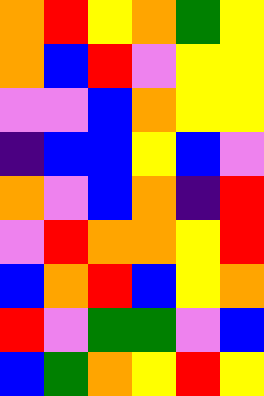[["orange", "red", "yellow", "orange", "green", "yellow"], ["orange", "blue", "red", "violet", "yellow", "yellow"], ["violet", "violet", "blue", "orange", "yellow", "yellow"], ["indigo", "blue", "blue", "yellow", "blue", "violet"], ["orange", "violet", "blue", "orange", "indigo", "red"], ["violet", "red", "orange", "orange", "yellow", "red"], ["blue", "orange", "red", "blue", "yellow", "orange"], ["red", "violet", "green", "green", "violet", "blue"], ["blue", "green", "orange", "yellow", "red", "yellow"]]